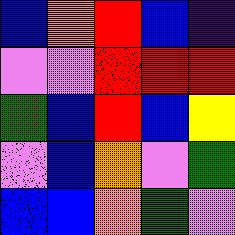[["blue", "orange", "red", "blue", "indigo"], ["violet", "violet", "red", "red", "red"], ["green", "blue", "red", "blue", "yellow"], ["violet", "blue", "orange", "violet", "green"], ["blue", "blue", "orange", "green", "violet"]]